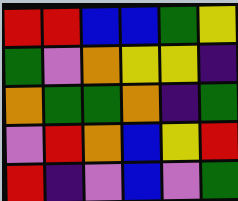[["red", "red", "blue", "blue", "green", "yellow"], ["green", "violet", "orange", "yellow", "yellow", "indigo"], ["orange", "green", "green", "orange", "indigo", "green"], ["violet", "red", "orange", "blue", "yellow", "red"], ["red", "indigo", "violet", "blue", "violet", "green"]]